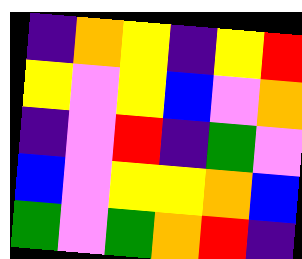[["indigo", "orange", "yellow", "indigo", "yellow", "red"], ["yellow", "violet", "yellow", "blue", "violet", "orange"], ["indigo", "violet", "red", "indigo", "green", "violet"], ["blue", "violet", "yellow", "yellow", "orange", "blue"], ["green", "violet", "green", "orange", "red", "indigo"]]